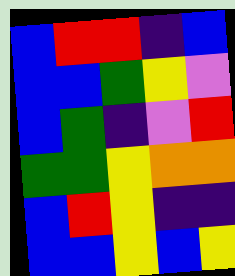[["blue", "red", "red", "indigo", "blue"], ["blue", "blue", "green", "yellow", "violet"], ["blue", "green", "indigo", "violet", "red"], ["green", "green", "yellow", "orange", "orange"], ["blue", "red", "yellow", "indigo", "indigo"], ["blue", "blue", "yellow", "blue", "yellow"]]